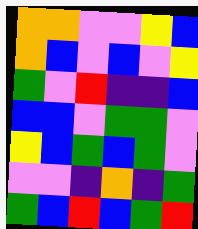[["orange", "orange", "violet", "violet", "yellow", "blue"], ["orange", "blue", "violet", "blue", "violet", "yellow"], ["green", "violet", "red", "indigo", "indigo", "blue"], ["blue", "blue", "violet", "green", "green", "violet"], ["yellow", "blue", "green", "blue", "green", "violet"], ["violet", "violet", "indigo", "orange", "indigo", "green"], ["green", "blue", "red", "blue", "green", "red"]]